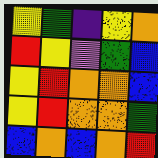[["yellow", "green", "indigo", "yellow", "orange"], ["red", "yellow", "violet", "green", "blue"], ["yellow", "red", "orange", "orange", "blue"], ["yellow", "red", "orange", "orange", "green"], ["blue", "orange", "blue", "orange", "red"]]